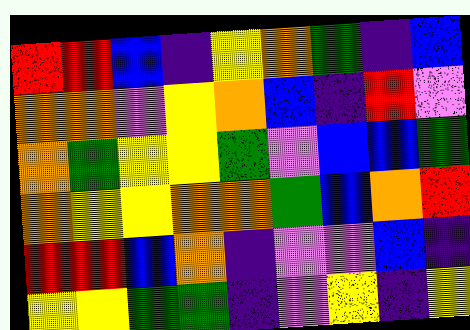[["red", "red", "blue", "indigo", "yellow", "orange", "green", "indigo", "blue"], ["orange", "orange", "violet", "yellow", "orange", "blue", "indigo", "red", "violet"], ["orange", "green", "yellow", "yellow", "green", "violet", "blue", "blue", "green"], ["orange", "yellow", "yellow", "orange", "orange", "green", "blue", "orange", "red"], ["red", "red", "blue", "orange", "indigo", "violet", "violet", "blue", "indigo"], ["yellow", "yellow", "green", "green", "indigo", "violet", "yellow", "indigo", "yellow"]]